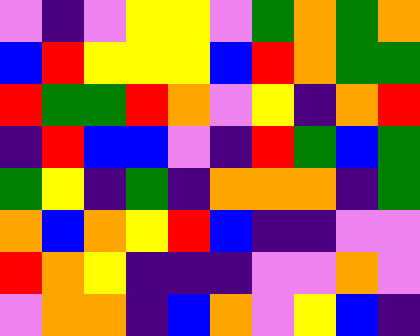[["violet", "indigo", "violet", "yellow", "yellow", "violet", "green", "orange", "green", "orange"], ["blue", "red", "yellow", "yellow", "yellow", "blue", "red", "orange", "green", "green"], ["red", "green", "green", "red", "orange", "violet", "yellow", "indigo", "orange", "red"], ["indigo", "red", "blue", "blue", "violet", "indigo", "red", "green", "blue", "green"], ["green", "yellow", "indigo", "green", "indigo", "orange", "orange", "orange", "indigo", "green"], ["orange", "blue", "orange", "yellow", "red", "blue", "indigo", "indigo", "violet", "violet"], ["red", "orange", "yellow", "indigo", "indigo", "indigo", "violet", "violet", "orange", "violet"], ["violet", "orange", "orange", "indigo", "blue", "orange", "violet", "yellow", "blue", "indigo"]]